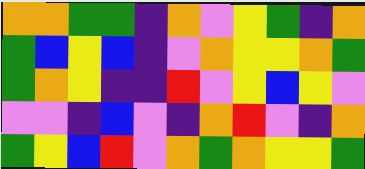[["orange", "orange", "green", "green", "indigo", "orange", "violet", "yellow", "green", "indigo", "orange"], ["green", "blue", "yellow", "blue", "indigo", "violet", "orange", "yellow", "yellow", "orange", "green"], ["green", "orange", "yellow", "indigo", "indigo", "red", "violet", "yellow", "blue", "yellow", "violet"], ["violet", "violet", "indigo", "blue", "violet", "indigo", "orange", "red", "violet", "indigo", "orange"], ["green", "yellow", "blue", "red", "violet", "orange", "green", "orange", "yellow", "yellow", "green"]]